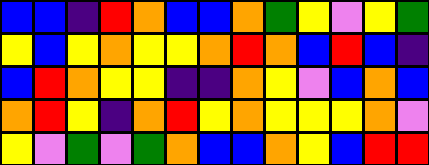[["blue", "blue", "indigo", "red", "orange", "blue", "blue", "orange", "green", "yellow", "violet", "yellow", "green"], ["yellow", "blue", "yellow", "orange", "yellow", "yellow", "orange", "red", "orange", "blue", "red", "blue", "indigo"], ["blue", "red", "orange", "yellow", "yellow", "indigo", "indigo", "orange", "yellow", "violet", "blue", "orange", "blue"], ["orange", "red", "yellow", "indigo", "orange", "red", "yellow", "orange", "yellow", "yellow", "yellow", "orange", "violet"], ["yellow", "violet", "green", "violet", "green", "orange", "blue", "blue", "orange", "yellow", "blue", "red", "red"]]